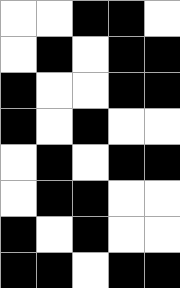[["white", "white", "black", "black", "white"], ["white", "black", "white", "black", "black"], ["black", "white", "white", "black", "black"], ["black", "white", "black", "white", "white"], ["white", "black", "white", "black", "black"], ["white", "black", "black", "white", "white"], ["black", "white", "black", "white", "white"], ["black", "black", "white", "black", "black"]]